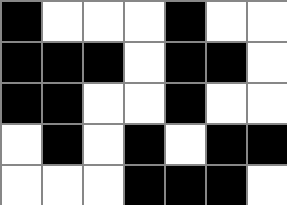[["black", "white", "white", "white", "black", "white", "white"], ["black", "black", "black", "white", "black", "black", "white"], ["black", "black", "white", "white", "black", "white", "white"], ["white", "black", "white", "black", "white", "black", "black"], ["white", "white", "white", "black", "black", "black", "white"]]